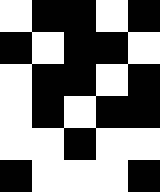[["white", "black", "black", "white", "black"], ["black", "white", "black", "black", "white"], ["white", "black", "black", "white", "black"], ["white", "black", "white", "black", "black"], ["white", "white", "black", "white", "white"], ["black", "white", "white", "white", "black"]]